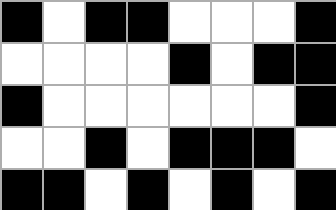[["black", "white", "black", "black", "white", "white", "white", "black"], ["white", "white", "white", "white", "black", "white", "black", "black"], ["black", "white", "white", "white", "white", "white", "white", "black"], ["white", "white", "black", "white", "black", "black", "black", "white"], ["black", "black", "white", "black", "white", "black", "white", "black"]]